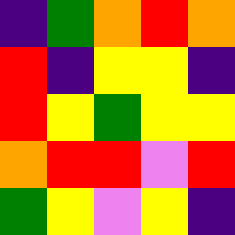[["indigo", "green", "orange", "red", "orange"], ["red", "indigo", "yellow", "yellow", "indigo"], ["red", "yellow", "green", "yellow", "yellow"], ["orange", "red", "red", "violet", "red"], ["green", "yellow", "violet", "yellow", "indigo"]]